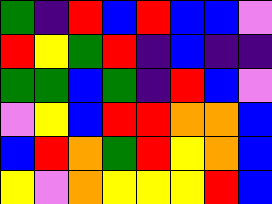[["green", "indigo", "red", "blue", "red", "blue", "blue", "violet"], ["red", "yellow", "green", "red", "indigo", "blue", "indigo", "indigo"], ["green", "green", "blue", "green", "indigo", "red", "blue", "violet"], ["violet", "yellow", "blue", "red", "red", "orange", "orange", "blue"], ["blue", "red", "orange", "green", "red", "yellow", "orange", "blue"], ["yellow", "violet", "orange", "yellow", "yellow", "yellow", "red", "blue"]]